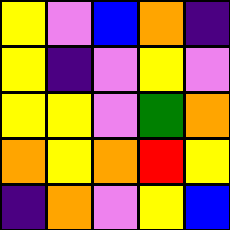[["yellow", "violet", "blue", "orange", "indigo"], ["yellow", "indigo", "violet", "yellow", "violet"], ["yellow", "yellow", "violet", "green", "orange"], ["orange", "yellow", "orange", "red", "yellow"], ["indigo", "orange", "violet", "yellow", "blue"]]